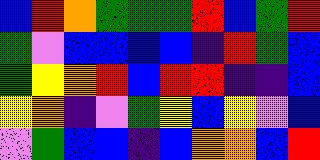[["blue", "red", "orange", "green", "green", "green", "red", "blue", "green", "red"], ["green", "violet", "blue", "blue", "blue", "blue", "indigo", "red", "green", "blue"], ["green", "yellow", "orange", "red", "blue", "red", "red", "indigo", "indigo", "blue"], ["yellow", "orange", "indigo", "violet", "green", "yellow", "blue", "yellow", "violet", "blue"], ["violet", "green", "blue", "blue", "indigo", "blue", "orange", "orange", "blue", "red"]]